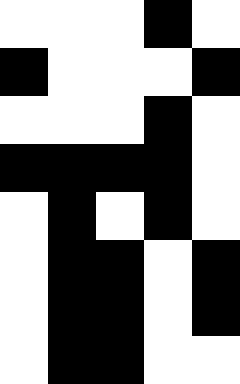[["white", "white", "white", "black", "white"], ["black", "white", "white", "white", "black"], ["white", "white", "white", "black", "white"], ["black", "black", "black", "black", "white"], ["white", "black", "white", "black", "white"], ["white", "black", "black", "white", "black"], ["white", "black", "black", "white", "black"], ["white", "black", "black", "white", "white"]]